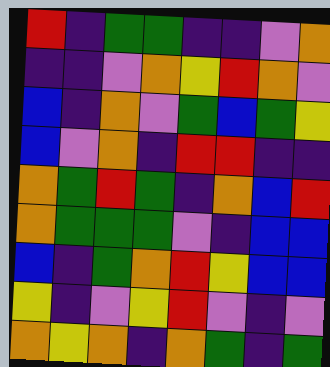[["red", "indigo", "green", "green", "indigo", "indigo", "violet", "orange"], ["indigo", "indigo", "violet", "orange", "yellow", "red", "orange", "violet"], ["blue", "indigo", "orange", "violet", "green", "blue", "green", "yellow"], ["blue", "violet", "orange", "indigo", "red", "red", "indigo", "indigo"], ["orange", "green", "red", "green", "indigo", "orange", "blue", "red"], ["orange", "green", "green", "green", "violet", "indigo", "blue", "blue"], ["blue", "indigo", "green", "orange", "red", "yellow", "blue", "blue"], ["yellow", "indigo", "violet", "yellow", "red", "violet", "indigo", "violet"], ["orange", "yellow", "orange", "indigo", "orange", "green", "indigo", "green"]]